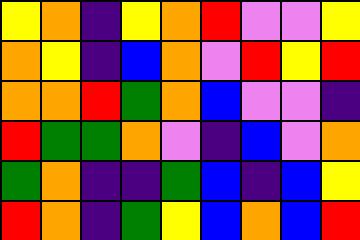[["yellow", "orange", "indigo", "yellow", "orange", "red", "violet", "violet", "yellow"], ["orange", "yellow", "indigo", "blue", "orange", "violet", "red", "yellow", "red"], ["orange", "orange", "red", "green", "orange", "blue", "violet", "violet", "indigo"], ["red", "green", "green", "orange", "violet", "indigo", "blue", "violet", "orange"], ["green", "orange", "indigo", "indigo", "green", "blue", "indigo", "blue", "yellow"], ["red", "orange", "indigo", "green", "yellow", "blue", "orange", "blue", "red"]]